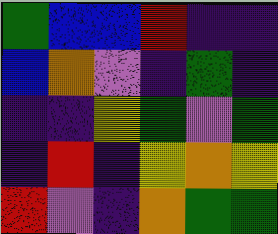[["green", "blue", "blue", "red", "indigo", "indigo"], ["blue", "orange", "violet", "indigo", "green", "indigo"], ["indigo", "indigo", "yellow", "green", "violet", "green"], ["indigo", "red", "indigo", "yellow", "orange", "yellow"], ["red", "violet", "indigo", "orange", "green", "green"]]